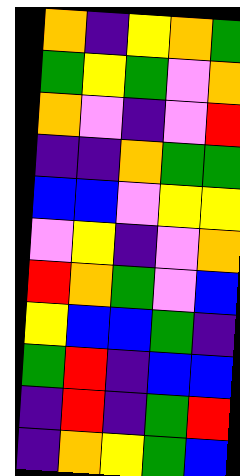[["orange", "indigo", "yellow", "orange", "green"], ["green", "yellow", "green", "violet", "orange"], ["orange", "violet", "indigo", "violet", "red"], ["indigo", "indigo", "orange", "green", "green"], ["blue", "blue", "violet", "yellow", "yellow"], ["violet", "yellow", "indigo", "violet", "orange"], ["red", "orange", "green", "violet", "blue"], ["yellow", "blue", "blue", "green", "indigo"], ["green", "red", "indigo", "blue", "blue"], ["indigo", "red", "indigo", "green", "red"], ["indigo", "orange", "yellow", "green", "blue"]]